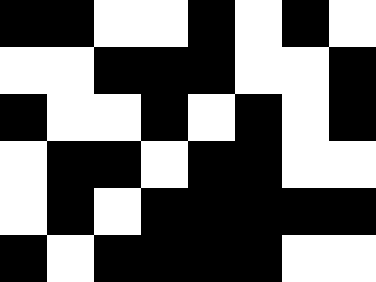[["black", "black", "white", "white", "black", "white", "black", "white"], ["white", "white", "black", "black", "black", "white", "white", "black"], ["black", "white", "white", "black", "white", "black", "white", "black"], ["white", "black", "black", "white", "black", "black", "white", "white"], ["white", "black", "white", "black", "black", "black", "black", "black"], ["black", "white", "black", "black", "black", "black", "white", "white"]]